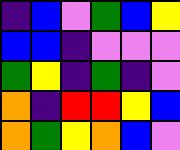[["indigo", "blue", "violet", "green", "blue", "yellow"], ["blue", "blue", "indigo", "violet", "violet", "violet"], ["green", "yellow", "indigo", "green", "indigo", "violet"], ["orange", "indigo", "red", "red", "yellow", "blue"], ["orange", "green", "yellow", "orange", "blue", "violet"]]